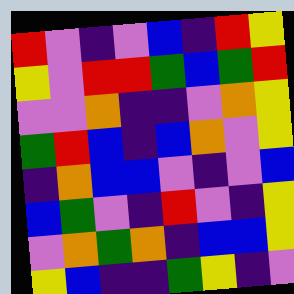[["red", "violet", "indigo", "violet", "blue", "indigo", "red", "yellow"], ["yellow", "violet", "red", "red", "green", "blue", "green", "red"], ["violet", "violet", "orange", "indigo", "indigo", "violet", "orange", "yellow"], ["green", "red", "blue", "indigo", "blue", "orange", "violet", "yellow"], ["indigo", "orange", "blue", "blue", "violet", "indigo", "violet", "blue"], ["blue", "green", "violet", "indigo", "red", "violet", "indigo", "yellow"], ["violet", "orange", "green", "orange", "indigo", "blue", "blue", "yellow"], ["yellow", "blue", "indigo", "indigo", "green", "yellow", "indigo", "violet"]]